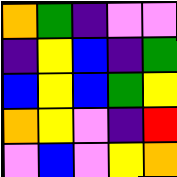[["orange", "green", "indigo", "violet", "violet"], ["indigo", "yellow", "blue", "indigo", "green"], ["blue", "yellow", "blue", "green", "yellow"], ["orange", "yellow", "violet", "indigo", "red"], ["violet", "blue", "violet", "yellow", "orange"]]